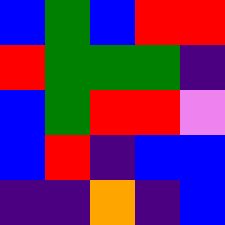[["blue", "green", "blue", "red", "red"], ["red", "green", "green", "green", "indigo"], ["blue", "green", "red", "red", "violet"], ["blue", "red", "indigo", "blue", "blue"], ["indigo", "indigo", "orange", "indigo", "blue"]]